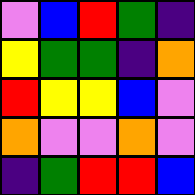[["violet", "blue", "red", "green", "indigo"], ["yellow", "green", "green", "indigo", "orange"], ["red", "yellow", "yellow", "blue", "violet"], ["orange", "violet", "violet", "orange", "violet"], ["indigo", "green", "red", "red", "blue"]]